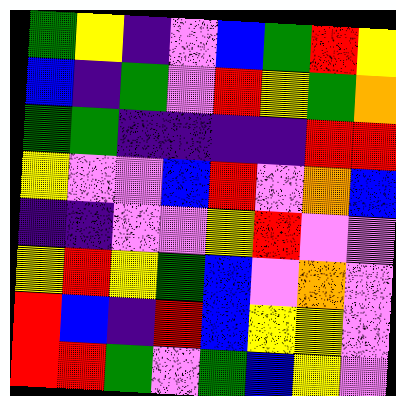[["green", "yellow", "indigo", "violet", "blue", "green", "red", "yellow"], ["blue", "indigo", "green", "violet", "red", "yellow", "green", "orange"], ["green", "green", "indigo", "indigo", "indigo", "indigo", "red", "red"], ["yellow", "violet", "violet", "blue", "red", "violet", "orange", "blue"], ["indigo", "indigo", "violet", "violet", "yellow", "red", "violet", "violet"], ["yellow", "red", "yellow", "green", "blue", "violet", "orange", "violet"], ["red", "blue", "indigo", "red", "blue", "yellow", "yellow", "violet"], ["red", "red", "green", "violet", "green", "blue", "yellow", "violet"]]